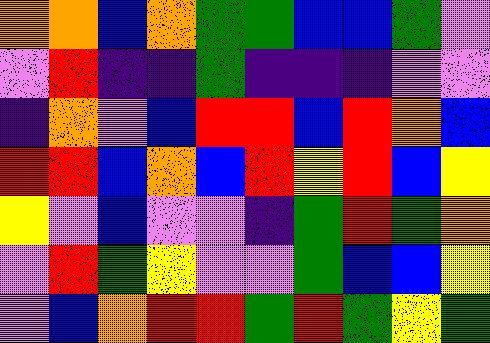[["orange", "orange", "blue", "orange", "green", "green", "blue", "blue", "green", "violet"], ["violet", "red", "indigo", "indigo", "green", "indigo", "indigo", "indigo", "violet", "violet"], ["indigo", "orange", "violet", "blue", "red", "red", "blue", "red", "orange", "blue"], ["red", "red", "blue", "orange", "blue", "red", "yellow", "red", "blue", "yellow"], ["yellow", "violet", "blue", "violet", "violet", "indigo", "green", "red", "green", "orange"], ["violet", "red", "green", "yellow", "violet", "violet", "green", "blue", "blue", "yellow"], ["violet", "blue", "orange", "red", "red", "green", "red", "green", "yellow", "green"]]